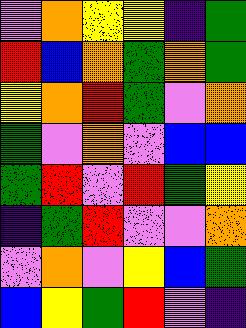[["violet", "orange", "yellow", "yellow", "indigo", "green"], ["red", "blue", "orange", "green", "orange", "green"], ["yellow", "orange", "red", "green", "violet", "orange"], ["green", "violet", "orange", "violet", "blue", "blue"], ["green", "red", "violet", "red", "green", "yellow"], ["indigo", "green", "red", "violet", "violet", "orange"], ["violet", "orange", "violet", "yellow", "blue", "green"], ["blue", "yellow", "green", "red", "violet", "indigo"]]